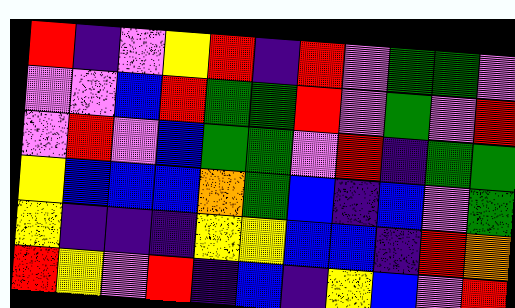[["red", "indigo", "violet", "yellow", "red", "indigo", "red", "violet", "green", "green", "violet"], ["violet", "violet", "blue", "red", "green", "green", "red", "violet", "green", "violet", "red"], ["violet", "red", "violet", "blue", "green", "green", "violet", "red", "indigo", "green", "green"], ["yellow", "blue", "blue", "blue", "orange", "green", "blue", "indigo", "blue", "violet", "green"], ["yellow", "indigo", "indigo", "indigo", "yellow", "yellow", "blue", "blue", "indigo", "red", "orange"], ["red", "yellow", "violet", "red", "indigo", "blue", "indigo", "yellow", "blue", "violet", "red"]]